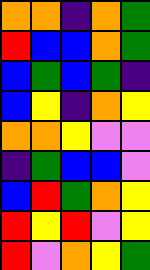[["orange", "orange", "indigo", "orange", "green"], ["red", "blue", "blue", "orange", "green"], ["blue", "green", "blue", "green", "indigo"], ["blue", "yellow", "indigo", "orange", "yellow"], ["orange", "orange", "yellow", "violet", "violet"], ["indigo", "green", "blue", "blue", "violet"], ["blue", "red", "green", "orange", "yellow"], ["red", "yellow", "red", "violet", "yellow"], ["red", "violet", "orange", "yellow", "green"]]